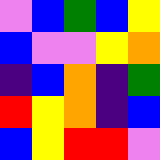[["violet", "blue", "green", "blue", "yellow"], ["blue", "violet", "violet", "yellow", "orange"], ["indigo", "blue", "orange", "indigo", "green"], ["red", "yellow", "orange", "indigo", "blue"], ["blue", "yellow", "red", "red", "violet"]]